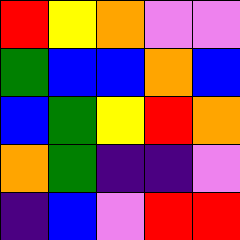[["red", "yellow", "orange", "violet", "violet"], ["green", "blue", "blue", "orange", "blue"], ["blue", "green", "yellow", "red", "orange"], ["orange", "green", "indigo", "indigo", "violet"], ["indigo", "blue", "violet", "red", "red"]]